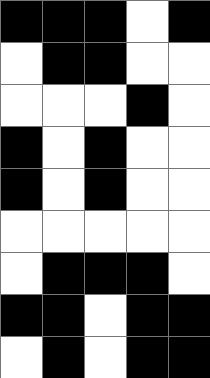[["black", "black", "black", "white", "black"], ["white", "black", "black", "white", "white"], ["white", "white", "white", "black", "white"], ["black", "white", "black", "white", "white"], ["black", "white", "black", "white", "white"], ["white", "white", "white", "white", "white"], ["white", "black", "black", "black", "white"], ["black", "black", "white", "black", "black"], ["white", "black", "white", "black", "black"]]